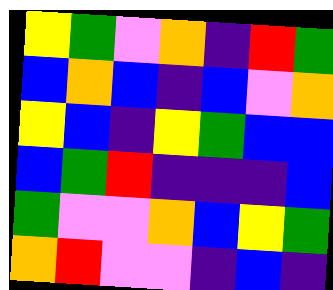[["yellow", "green", "violet", "orange", "indigo", "red", "green"], ["blue", "orange", "blue", "indigo", "blue", "violet", "orange"], ["yellow", "blue", "indigo", "yellow", "green", "blue", "blue"], ["blue", "green", "red", "indigo", "indigo", "indigo", "blue"], ["green", "violet", "violet", "orange", "blue", "yellow", "green"], ["orange", "red", "violet", "violet", "indigo", "blue", "indigo"]]